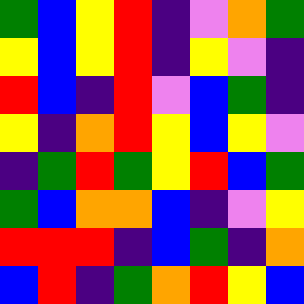[["green", "blue", "yellow", "red", "indigo", "violet", "orange", "green"], ["yellow", "blue", "yellow", "red", "indigo", "yellow", "violet", "indigo"], ["red", "blue", "indigo", "red", "violet", "blue", "green", "indigo"], ["yellow", "indigo", "orange", "red", "yellow", "blue", "yellow", "violet"], ["indigo", "green", "red", "green", "yellow", "red", "blue", "green"], ["green", "blue", "orange", "orange", "blue", "indigo", "violet", "yellow"], ["red", "red", "red", "indigo", "blue", "green", "indigo", "orange"], ["blue", "red", "indigo", "green", "orange", "red", "yellow", "blue"]]